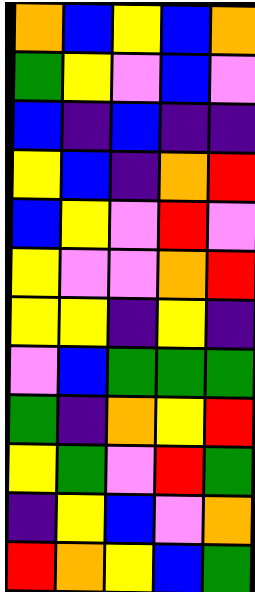[["orange", "blue", "yellow", "blue", "orange"], ["green", "yellow", "violet", "blue", "violet"], ["blue", "indigo", "blue", "indigo", "indigo"], ["yellow", "blue", "indigo", "orange", "red"], ["blue", "yellow", "violet", "red", "violet"], ["yellow", "violet", "violet", "orange", "red"], ["yellow", "yellow", "indigo", "yellow", "indigo"], ["violet", "blue", "green", "green", "green"], ["green", "indigo", "orange", "yellow", "red"], ["yellow", "green", "violet", "red", "green"], ["indigo", "yellow", "blue", "violet", "orange"], ["red", "orange", "yellow", "blue", "green"]]